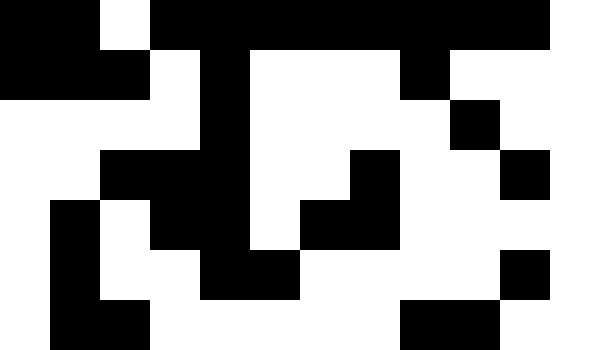[["black", "black", "white", "black", "black", "black", "black", "black", "black", "black", "black", "white"], ["black", "black", "black", "white", "black", "white", "white", "white", "black", "white", "white", "white"], ["white", "white", "white", "white", "black", "white", "white", "white", "white", "black", "white", "white"], ["white", "white", "black", "black", "black", "white", "white", "black", "white", "white", "black", "white"], ["white", "black", "white", "black", "black", "white", "black", "black", "white", "white", "white", "white"], ["white", "black", "white", "white", "black", "black", "white", "white", "white", "white", "black", "white"], ["white", "black", "black", "white", "white", "white", "white", "white", "black", "black", "white", "white"]]